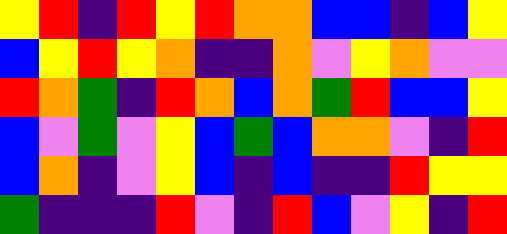[["yellow", "red", "indigo", "red", "yellow", "red", "orange", "orange", "blue", "blue", "indigo", "blue", "yellow"], ["blue", "yellow", "red", "yellow", "orange", "indigo", "indigo", "orange", "violet", "yellow", "orange", "violet", "violet"], ["red", "orange", "green", "indigo", "red", "orange", "blue", "orange", "green", "red", "blue", "blue", "yellow"], ["blue", "violet", "green", "violet", "yellow", "blue", "green", "blue", "orange", "orange", "violet", "indigo", "red"], ["blue", "orange", "indigo", "violet", "yellow", "blue", "indigo", "blue", "indigo", "indigo", "red", "yellow", "yellow"], ["green", "indigo", "indigo", "indigo", "red", "violet", "indigo", "red", "blue", "violet", "yellow", "indigo", "red"]]